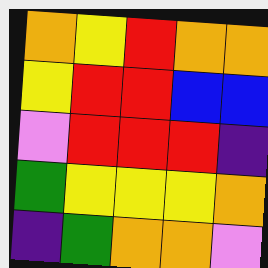[["orange", "yellow", "red", "orange", "orange"], ["yellow", "red", "red", "blue", "blue"], ["violet", "red", "red", "red", "indigo"], ["green", "yellow", "yellow", "yellow", "orange"], ["indigo", "green", "orange", "orange", "violet"]]